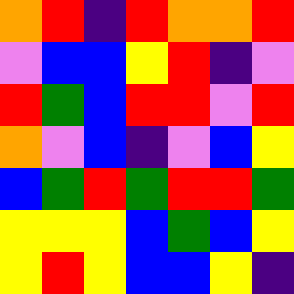[["orange", "red", "indigo", "red", "orange", "orange", "red"], ["violet", "blue", "blue", "yellow", "red", "indigo", "violet"], ["red", "green", "blue", "red", "red", "violet", "red"], ["orange", "violet", "blue", "indigo", "violet", "blue", "yellow"], ["blue", "green", "red", "green", "red", "red", "green"], ["yellow", "yellow", "yellow", "blue", "green", "blue", "yellow"], ["yellow", "red", "yellow", "blue", "blue", "yellow", "indigo"]]